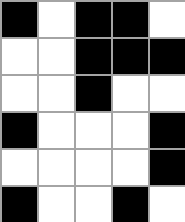[["black", "white", "black", "black", "white"], ["white", "white", "black", "black", "black"], ["white", "white", "black", "white", "white"], ["black", "white", "white", "white", "black"], ["white", "white", "white", "white", "black"], ["black", "white", "white", "black", "white"]]